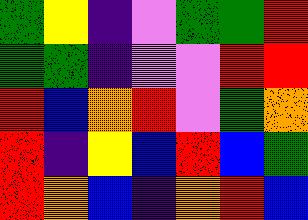[["green", "yellow", "indigo", "violet", "green", "green", "red"], ["green", "green", "indigo", "violet", "violet", "red", "red"], ["red", "blue", "orange", "red", "violet", "green", "orange"], ["red", "indigo", "yellow", "blue", "red", "blue", "green"], ["red", "orange", "blue", "indigo", "orange", "red", "blue"]]